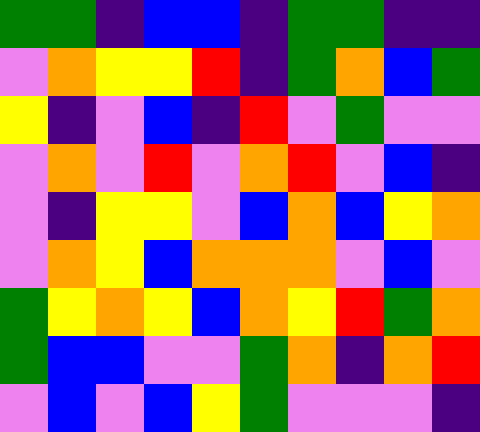[["green", "green", "indigo", "blue", "blue", "indigo", "green", "green", "indigo", "indigo"], ["violet", "orange", "yellow", "yellow", "red", "indigo", "green", "orange", "blue", "green"], ["yellow", "indigo", "violet", "blue", "indigo", "red", "violet", "green", "violet", "violet"], ["violet", "orange", "violet", "red", "violet", "orange", "red", "violet", "blue", "indigo"], ["violet", "indigo", "yellow", "yellow", "violet", "blue", "orange", "blue", "yellow", "orange"], ["violet", "orange", "yellow", "blue", "orange", "orange", "orange", "violet", "blue", "violet"], ["green", "yellow", "orange", "yellow", "blue", "orange", "yellow", "red", "green", "orange"], ["green", "blue", "blue", "violet", "violet", "green", "orange", "indigo", "orange", "red"], ["violet", "blue", "violet", "blue", "yellow", "green", "violet", "violet", "violet", "indigo"]]